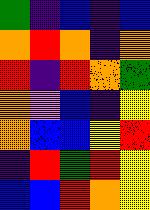[["green", "indigo", "blue", "indigo", "blue"], ["orange", "red", "orange", "indigo", "orange"], ["red", "indigo", "red", "orange", "green"], ["orange", "violet", "blue", "indigo", "yellow"], ["orange", "blue", "blue", "yellow", "red"], ["indigo", "red", "green", "red", "yellow"], ["blue", "blue", "red", "orange", "yellow"]]